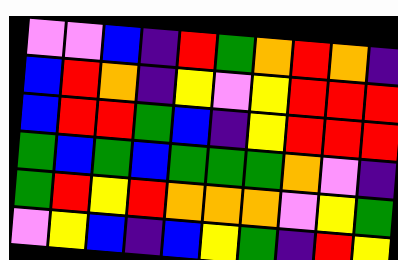[["violet", "violet", "blue", "indigo", "red", "green", "orange", "red", "orange", "indigo"], ["blue", "red", "orange", "indigo", "yellow", "violet", "yellow", "red", "red", "red"], ["blue", "red", "red", "green", "blue", "indigo", "yellow", "red", "red", "red"], ["green", "blue", "green", "blue", "green", "green", "green", "orange", "violet", "indigo"], ["green", "red", "yellow", "red", "orange", "orange", "orange", "violet", "yellow", "green"], ["violet", "yellow", "blue", "indigo", "blue", "yellow", "green", "indigo", "red", "yellow"]]